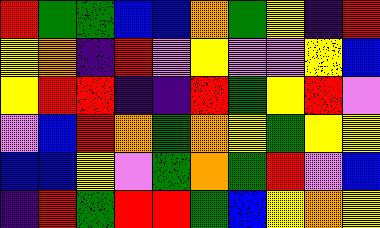[["red", "green", "green", "blue", "blue", "orange", "green", "yellow", "indigo", "red"], ["yellow", "orange", "indigo", "red", "violet", "yellow", "violet", "violet", "yellow", "blue"], ["yellow", "red", "red", "indigo", "indigo", "red", "green", "yellow", "red", "violet"], ["violet", "blue", "red", "orange", "green", "orange", "yellow", "green", "yellow", "yellow"], ["blue", "blue", "yellow", "violet", "green", "orange", "green", "red", "violet", "blue"], ["indigo", "red", "green", "red", "red", "green", "blue", "yellow", "orange", "yellow"]]